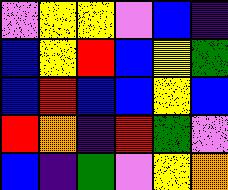[["violet", "yellow", "yellow", "violet", "blue", "indigo"], ["blue", "yellow", "red", "blue", "yellow", "green"], ["blue", "red", "blue", "blue", "yellow", "blue"], ["red", "orange", "indigo", "red", "green", "violet"], ["blue", "indigo", "green", "violet", "yellow", "orange"]]